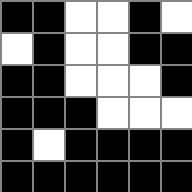[["black", "black", "white", "white", "black", "white"], ["white", "black", "white", "white", "black", "black"], ["black", "black", "white", "white", "white", "black"], ["black", "black", "black", "white", "white", "white"], ["black", "white", "black", "black", "black", "black"], ["black", "black", "black", "black", "black", "black"]]